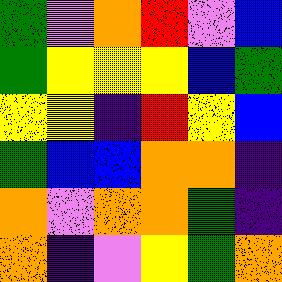[["green", "violet", "orange", "red", "violet", "blue"], ["green", "yellow", "yellow", "yellow", "blue", "green"], ["yellow", "yellow", "indigo", "red", "yellow", "blue"], ["green", "blue", "blue", "orange", "orange", "indigo"], ["orange", "violet", "orange", "orange", "green", "indigo"], ["orange", "indigo", "violet", "yellow", "green", "orange"]]